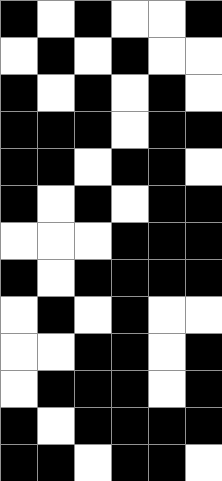[["black", "white", "black", "white", "white", "black"], ["white", "black", "white", "black", "white", "white"], ["black", "white", "black", "white", "black", "white"], ["black", "black", "black", "white", "black", "black"], ["black", "black", "white", "black", "black", "white"], ["black", "white", "black", "white", "black", "black"], ["white", "white", "white", "black", "black", "black"], ["black", "white", "black", "black", "black", "black"], ["white", "black", "white", "black", "white", "white"], ["white", "white", "black", "black", "white", "black"], ["white", "black", "black", "black", "white", "black"], ["black", "white", "black", "black", "black", "black"], ["black", "black", "white", "black", "black", "white"]]